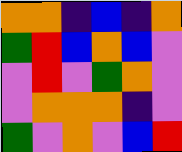[["orange", "orange", "indigo", "blue", "indigo", "orange"], ["green", "red", "blue", "orange", "blue", "violet"], ["violet", "red", "violet", "green", "orange", "violet"], ["violet", "orange", "orange", "orange", "indigo", "violet"], ["green", "violet", "orange", "violet", "blue", "red"]]